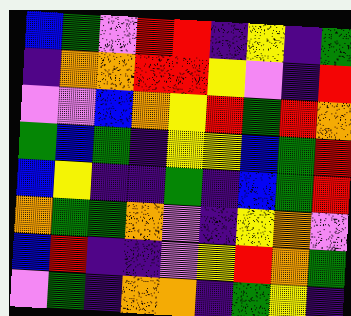[["blue", "green", "violet", "red", "red", "indigo", "yellow", "indigo", "green"], ["indigo", "orange", "orange", "red", "red", "yellow", "violet", "indigo", "red"], ["violet", "violet", "blue", "orange", "yellow", "red", "green", "red", "orange"], ["green", "blue", "green", "indigo", "yellow", "yellow", "blue", "green", "red"], ["blue", "yellow", "indigo", "indigo", "green", "indigo", "blue", "green", "red"], ["orange", "green", "green", "orange", "violet", "indigo", "yellow", "orange", "violet"], ["blue", "red", "indigo", "indigo", "violet", "yellow", "red", "orange", "green"], ["violet", "green", "indigo", "orange", "orange", "indigo", "green", "yellow", "indigo"]]